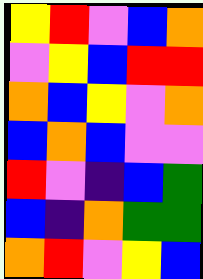[["yellow", "red", "violet", "blue", "orange"], ["violet", "yellow", "blue", "red", "red"], ["orange", "blue", "yellow", "violet", "orange"], ["blue", "orange", "blue", "violet", "violet"], ["red", "violet", "indigo", "blue", "green"], ["blue", "indigo", "orange", "green", "green"], ["orange", "red", "violet", "yellow", "blue"]]